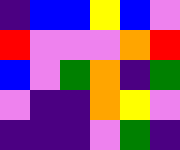[["indigo", "blue", "blue", "yellow", "blue", "violet"], ["red", "violet", "violet", "violet", "orange", "red"], ["blue", "violet", "green", "orange", "indigo", "green"], ["violet", "indigo", "indigo", "orange", "yellow", "violet"], ["indigo", "indigo", "indigo", "violet", "green", "indigo"]]